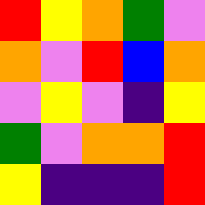[["red", "yellow", "orange", "green", "violet"], ["orange", "violet", "red", "blue", "orange"], ["violet", "yellow", "violet", "indigo", "yellow"], ["green", "violet", "orange", "orange", "red"], ["yellow", "indigo", "indigo", "indigo", "red"]]